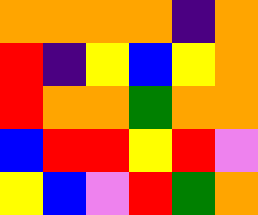[["orange", "orange", "orange", "orange", "indigo", "orange"], ["red", "indigo", "yellow", "blue", "yellow", "orange"], ["red", "orange", "orange", "green", "orange", "orange"], ["blue", "red", "red", "yellow", "red", "violet"], ["yellow", "blue", "violet", "red", "green", "orange"]]